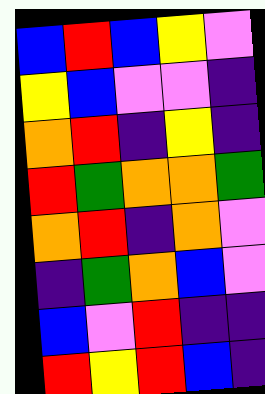[["blue", "red", "blue", "yellow", "violet"], ["yellow", "blue", "violet", "violet", "indigo"], ["orange", "red", "indigo", "yellow", "indigo"], ["red", "green", "orange", "orange", "green"], ["orange", "red", "indigo", "orange", "violet"], ["indigo", "green", "orange", "blue", "violet"], ["blue", "violet", "red", "indigo", "indigo"], ["red", "yellow", "red", "blue", "indigo"]]